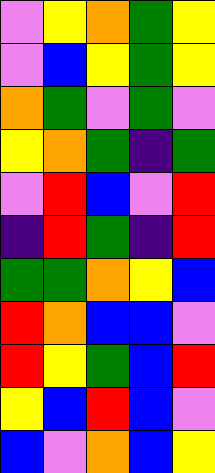[["violet", "yellow", "orange", "green", "yellow"], ["violet", "blue", "yellow", "green", "yellow"], ["orange", "green", "violet", "green", "violet"], ["yellow", "orange", "green", "indigo", "green"], ["violet", "red", "blue", "violet", "red"], ["indigo", "red", "green", "indigo", "red"], ["green", "green", "orange", "yellow", "blue"], ["red", "orange", "blue", "blue", "violet"], ["red", "yellow", "green", "blue", "red"], ["yellow", "blue", "red", "blue", "violet"], ["blue", "violet", "orange", "blue", "yellow"]]